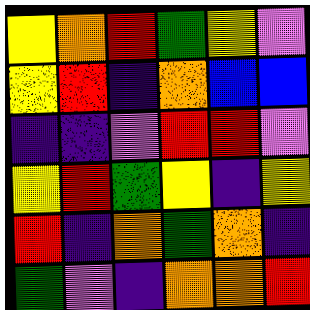[["yellow", "orange", "red", "green", "yellow", "violet"], ["yellow", "red", "indigo", "orange", "blue", "blue"], ["indigo", "indigo", "violet", "red", "red", "violet"], ["yellow", "red", "green", "yellow", "indigo", "yellow"], ["red", "indigo", "orange", "green", "orange", "indigo"], ["green", "violet", "indigo", "orange", "orange", "red"]]